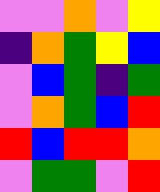[["violet", "violet", "orange", "violet", "yellow"], ["indigo", "orange", "green", "yellow", "blue"], ["violet", "blue", "green", "indigo", "green"], ["violet", "orange", "green", "blue", "red"], ["red", "blue", "red", "red", "orange"], ["violet", "green", "green", "violet", "red"]]